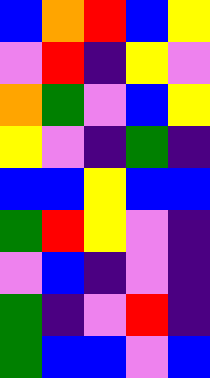[["blue", "orange", "red", "blue", "yellow"], ["violet", "red", "indigo", "yellow", "violet"], ["orange", "green", "violet", "blue", "yellow"], ["yellow", "violet", "indigo", "green", "indigo"], ["blue", "blue", "yellow", "blue", "blue"], ["green", "red", "yellow", "violet", "indigo"], ["violet", "blue", "indigo", "violet", "indigo"], ["green", "indigo", "violet", "red", "indigo"], ["green", "blue", "blue", "violet", "blue"]]